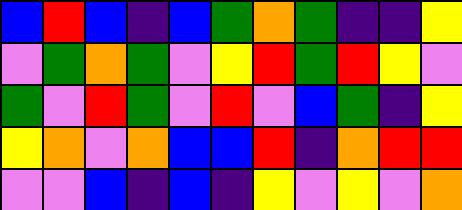[["blue", "red", "blue", "indigo", "blue", "green", "orange", "green", "indigo", "indigo", "yellow"], ["violet", "green", "orange", "green", "violet", "yellow", "red", "green", "red", "yellow", "violet"], ["green", "violet", "red", "green", "violet", "red", "violet", "blue", "green", "indigo", "yellow"], ["yellow", "orange", "violet", "orange", "blue", "blue", "red", "indigo", "orange", "red", "red"], ["violet", "violet", "blue", "indigo", "blue", "indigo", "yellow", "violet", "yellow", "violet", "orange"]]